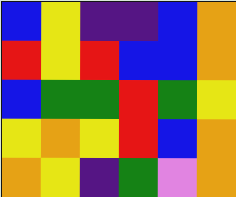[["blue", "yellow", "indigo", "indigo", "blue", "orange"], ["red", "yellow", "red", "blue", "blue", "orange"], ["blue", "green", "green", "red", "green", "yellow"], ["yellow", "orange", "yellow", "red", "blue", "orange"], ["orange", "yellow", "indigo", "green", "violet", "orange"]]